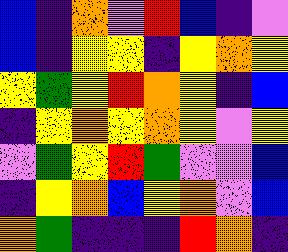[["blue", "indigo", "orange", "violet", "red", "blue", "indigo", "violet"], ["blue", "indigo", "yellow", "yellow", "indigo", "yellow", "orange", "yellow"], ["yellow", "green", "yellow", "red", "orange", "yellow", "indigo", "blue"], ["indigo", "yellow", "orange", "yellow", "orange", "yellow", "violet", "yellow"], ["violet", "green", "yellow", "red", "green", "violet", "violet", "blue"], ["indigo", "yellow", "orange", "blue", "yellow", "orange", "violet", "blue"], ["orange", "green", "indigo", "indigo", "indigo", "red", "orange", "indigo"]]